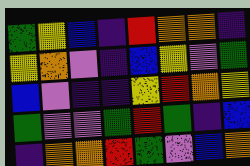[["green", "yellow", "blue", "indigo", "red", "orange", "orange", "indigo"], ["yellow", "orange", "violet", "indigo", "blue", "yellow", "violet", "green"], ["blue", "violet", "indigo", "indigo", "yellow", "red", "orange", "yellow"], ["green", "violet", "violet", "green", "red", "green", "indigo", "blue"], ["indigo", "orange", "orange", "red", "green", "violet", "blue", "orange"]]